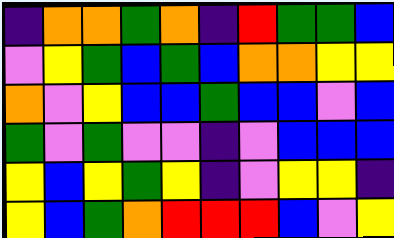[["indigo", "orange", "orange", "green", "orange", "indigo", "red", "green", "green", "blue"], ["violet", "yellow", "green", "blue", "green", "blue", "orange", "orange", "yellow", "yellow"], ["orange", "violet", "yellow", "blue", "blue", "green", "blue", "blue", "violet", "blue"], ["green", "violet", "green", "violet", "violet", "indigo", "violet", "blue", "blue", "blue"], ["yellow", "blue", "yellow", "green", "yellow", "indigo", "violet", "yellow", "yellow", "indigo"], ["yellow", "blue", "green", "orange", "red", "red", "red", "blue", "violet", "yellow"]]